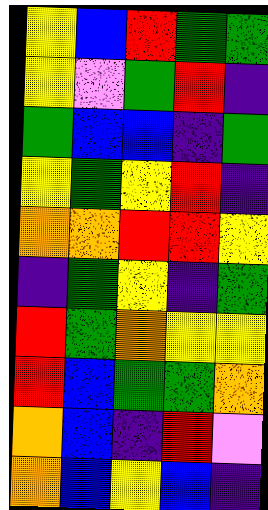[["yellow", "blue", "red", "green", "green"], ["yellow", "violet", "green", "red", "indigo"], ["green", "blue", "blue", "indigo", "green"], ["yellow", "green", "yellow", "red", "indigo"], ["orange", "orange", "red", "red", "yellow"], ["indigo", "green", "yellow", "indigo", "green"], ["red", "green", "orange", "yellow", "yellow"], ["red", "blue", "green", "green", "orange"], ["orange", "blue", "indigo", "red", "violet"], ["orange", "blue", "yellow", "blue", "indigo"]]